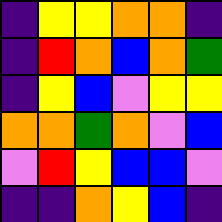[["indigo", "yellow", "yellow", "orange", "orange", "indigo"], ["indigo", "red", "orange", "blue", "orange", "green"], ["indigo", "yellow", "blue", "violet", "yellow", "yellow"], ["orange", "orange", "green", "orange", "violet", "blue"], ["violet", "red", "yellow", "blue", "blue", "violet"], ["indigo", "indigo", "orange", "yellow", "blue", "indigo"]]